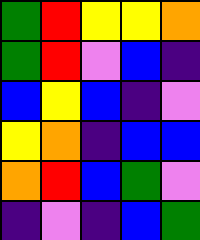[["green", "red", "yellow", "yellow", "orange"], ["green", "red", "violet", "blue", "indigo"], ["blue", "yellow", "blue", "indigo", "violet"], ["yellow", "orange", "indigo", "blue", "blue"], ["orange", "red", "blue", "green", "violet"], ["indigo", "violet", "indigo", "blue", "green"]]